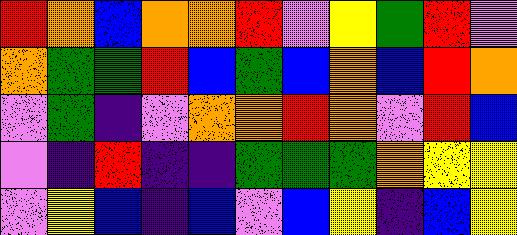[["red", "orange", "blue", "orange", "orange", "red", "violet", "yellow", "green", "red", "violet"], ["orange", "green", "green", "red", "blue", "green", "blue", "orange", "blue", "red", "orange"], ["violet", "green", "indigo", "violet", "orange", "orange", "red", "orange", "violet", "red", "blue"], ["violet", "indigo", "red", "indigo", "indigo", "green", "green", "green", "orange", "yellow", "yellow"], ["violet", "yellow", "blue", "indigo", "blue", "violet", "blue", "yellow", "indigo", "blue", "yellow"]]